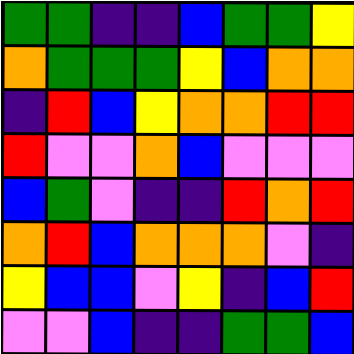[["green", "green", "indigo", "indigo", "blue", "green", "green", "yellow"], ["orange", "green", "green", "green", "yellow", "blue", "orange", "orange"], ["indigo", "red", "blue", "yellow", "orange", "orange", "red", "red"], ["red", "violet", "violet", "orange", "blue", "violet", "violet", "violet"], ["blue", "green", "violet", "indigo", "indigo", "red", "orange", "red"], ["orange", "red", "blue", "orange", "orange", "orange", "violet", "indigo"], ["yellow", "blue", "blue", "violet", "yellow", "indigo", "blue", "red"], ["violet", "violet", "blue", "indigo", "indigo", "green", "green", "blue"]]